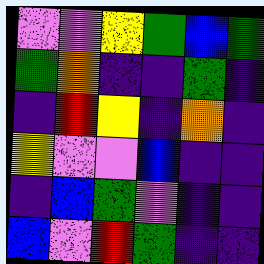[["violet", "violet", "yellow", "green", "blue", "green"], ["green", "orange", "indigo", "indigo", "green", "indigo"], ["indigo", "red", "yellow", "indigo", "orange", "indigo"], ["yellow", "violet", "violet", "blue", "indigo", "indigo"], ["indigo", "blue", "green", "violet", "indigo", "indigo"], ["blue", "violet", "red", "green", "indigo", "indigo"]]